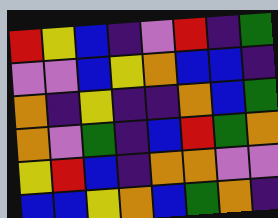[["red", "yellow", "blue", "indigo", "violet", "red", "indigo", "green"], ["violet", "violet", "blue", "yellow", "orange", "blue", "blue", "indigo"], ["orange", "indigo", "yellow", "indigo", "indigo", "orange", "blue", "green"], ["orange", "violet", "green", "indigo", "blue", "red", "green", "orange"], ["yellow", "red", "blue", "indigo", "orange", "orange", "violet", "violet"], ["blue", "blue", "yellow", "orange", "blue", "green", "orange", "indigo"]]